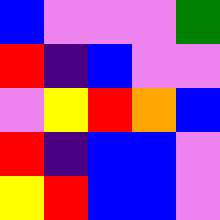[["blue", "violet", "violet", "violet", "green"], ["red", "indigo", "blue", "violet", "violet"], ["violet", "yellow", "red", "orange", "blue"], ["red", "indigo", "blue", "blue", "violet"], ["yellow", "red", "blue", "blue", "violet"]]